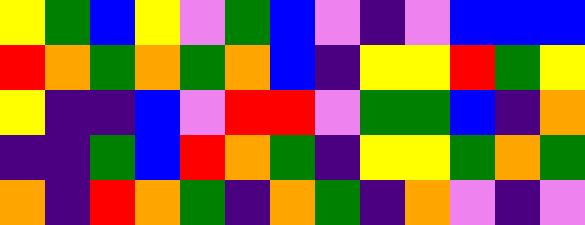[["yellow", "green", "blue", "yellow", "violet", "green", "blue", "violet", "indigo", "violet", "blue", "blue", "blue"], ["red", "orange", "green", "orange", "green", "orange", "blue", "indigo", "yellow", "yellow", "red", "green", "yellow"], ["yellow", "indigo", "indigo", "blue", "violet", "red", "red", "violet", "green", "green", "blue", "indigo", "orange"], ["indigo", "indigo", "green", "blue", "red", "orange", "green", "indigo", "yellow", "yellow", "green", "orange", "green"], ["orange", "indigo", "red", "orange", "green", "indigo", "orange", "green", "indigo", "orange", "violet", "indigo", "violet"]]